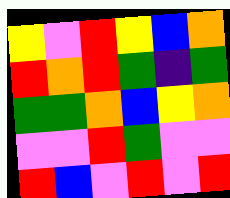[["yellow", "violet", "red", "yellow", "blue", "orange"], ["red", "orange", "red", "green", "indigo", "green"], ["green", "green", "orange", "blue", "yellow", "orange"], ["violet", "violet", "red", "green", "violet", "violet"], ["red", "blue", "violet", "red", "violet", "red"]]